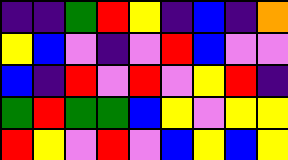[["indigo", "indigo", "green", "red", "yellow", "indigo", "blue", "indigo", "orange"], ["yellow", "blue", "violet", "indigo", "violet", "red", "blue", "violet", "violet"], ["blue", "indigo", "red", "violet", "red", "violet", "yellow", "red", "indigo"], ["green", "red", "green", "green", "blue", "yellow", "violet", "yellow", "yellow"], ["red", "yellow", "violet", "red", "violet", "blue", "yellow", "blue", "yellow"]]